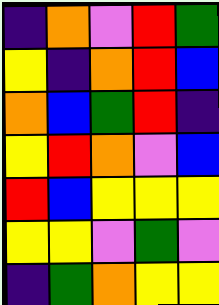[["indigo", "orange", "violet", "red", "green"], ["yellow", "indigo", "orange", "red", "blue"], ["orange", "blue", "green", "red", "indigo"], ["yellow", "red", "orange", "violet", "blue"], ["red", "blue", "yellow", "yellow", "yellow"], ["yellow", "yellow", "violet", "green", "violet"], ["indigo", "green", "orange", "yellow", "yellow"]]